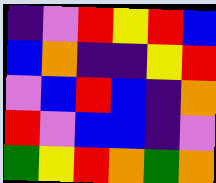[["indigo", "violet", "red", "yellow", "red", "blue"], ["blue", "orange", "indigo", "indigo", "yellow", "red"], ["violet", "blue", "red", "blue", "indigo", "orange"], ["red", "violet", "blue", "blue", "indigo", "violet"], ["green", "yellow", "red", "orange", "green", "orange"]]